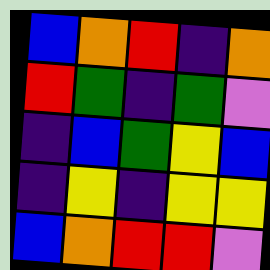[["blue", "orange", "red", "indigo", "orange"], ["red", "green", "indigo", "green", "violet"], ["indigo", "blue", "green", "yellow", "blue"], ["indigo", "yellow", "indigo", "yellow", "yellow"], ["blue", "orange", "red", "red", "violet"]]